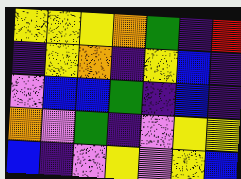[["yellow", "yellow", "yellow", "orange", "green", "indigo", "red"], ["indigo", "yellow", "orange", "indigo", "yellow", "blue", "indigo"], ["violet", "blue", "blue", "green", "indigo", "blue", "indigo"], ["orange", "violet", "green", "indigo", "violet", "yellow", "yellow"], ["blue", "indigo", "violet", "yellow", "violet", "yellow", "blue"]]